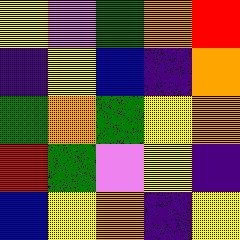[["yellow", "violet", "green", "orange", "red"], ["indigo", "yellow", "blue", "indigo", "orange"], ["green", "orange", "green", "yellow", "orange"], ["red", "green", "violet", "yellow", "indigo"], ["blue", "yellow", "orange", "indigo", "yellow"]]